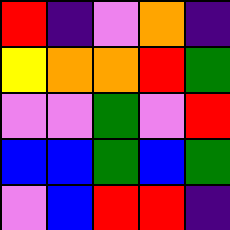[["red", "indigo", "violet", "orange", "indigo"], ["yellow", "orange", "orange", "red", "green"], ["violet", "violet", "green", "violet", "red"], ["blue", "blue", "green", "blue", "green"], ["violet", "blue", "red", "red", "indigo"]]